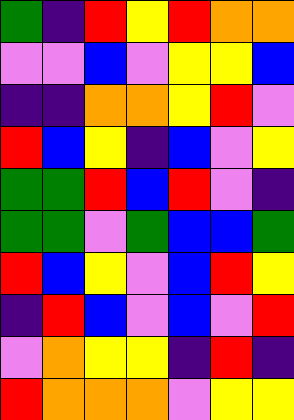[["green", "indigo", "red", "yellow", "red", "orange", "orange"], ["violet", "violet", "blue", "violet", "yellow", "yellow", "blue"], ["indigo", "indigo", "orange", "orange", "yellow", "red", "violet"], ["red", "blue", "yellow", "indigo", "blue", "violet", "yellow"], ["green", "green", "red", "blue", "red", "violet", "indigo"], ["green", "green", "violet", "green", "blue", "blue", "green"], ["red", "blue", "yellow", "violet", "blue", "red", "yellow"], ["indigo", "red", "blue", "violet", "blue", "violet", "red"], ["violet", "orange", "yellow", "yellow", "indigo", "red", "indigo"], ["red", "orange", "orange", "orange", "violet", "yellow", "yellow"]]